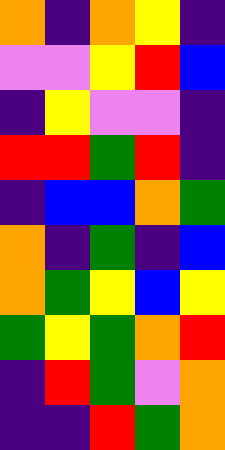[["orange", "indigo", "orange", "yellow", "indigo"], ["violet", "violet", "yellow", "red", "blue"], ["indigo", "yellow", "violet", "violet", "indigo"], ["red", "red", "green", "red", "indigo"], ["indigo", "blue", "blue", "orange", "green"], ["orange", "indigo", "green", "indigo", "blue"], ["orange", "green", "yellow", "blue", "yellow"], ["green", "yellow", "green", "orange", "red"], ["indigo", "red", "green", "violet", "orange"], ["indigo", "indigo", "red", "green", "orange"]]